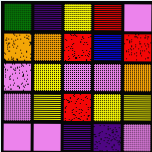[["green", "indigo", "yellow", "red", "violet"], ["orange", "orange", "red", "blue", "red"], ["violet", "yellow", "violet", "violet", "orange"], ["violet", "yellow", "red", "yellow", "yellow"], ["violet", "violet", "indigo", "indigo", "violet"]]